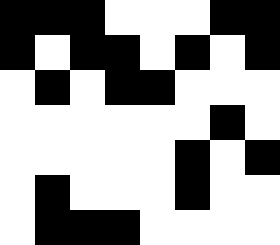[["black", "black", "black", "white", "white", "white", "black", "black"], ["black", "white", "black", "black", "white", "black", "white", "black"], ["white", "black", "white", "black", "black", "white", "white", "white"], ["white", "white", "white", "white", "white", "white", "black", "white"], ["white", "white", "white", "white", "white", "black", "white", "black"], ["white", "black", "white", "white", "white", "black", "white", "white"], ["white", "black", "black", "black", "white", "white", "white", "white"]]